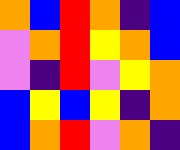[["orange", "blue", "red", "orange", "indigo", "blue"], ["violet", "orange", "red", "yellow", "orange", "blue"], ["violet", "indigo", "red", "violet", "yellow", "orange"], ["blue", "yellow", "blue", "yellow", "indigo", "orange"], ["blue", "orange", "red", "violet", "orange", "indigo"]]